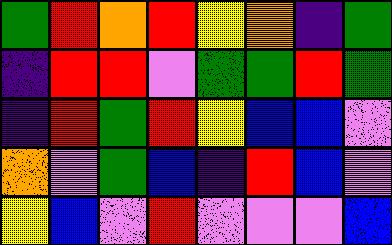[["green", "red", "orange", "red", "yellow", "orange", "indigo", "green"], ["indigo", "red", "red", "violet", "green", "green", "red", "green"], ["indigo", "red", "green", "red", "yellow", "blue", "blue", "violet"], ["orange", "violet", "green", "blue", "indigo", "red", "blue", "violet"], ["yellow", "blue", "violet", "red", "violet", "violet", "violet", "blue"]]